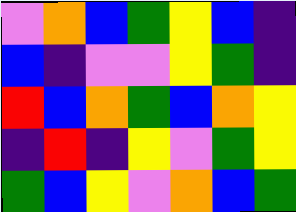[["violet", "orange", "blue", "green", "yellow", "blue", "indigo"], ["blue", "indigo", "violet", "violet", "yellow", "green", "indigo"], ["red", "blue", "orange", "green", "blue", "orange", "yellow"], ["indigo", "red", "indigo", "yellow", "violet", "green", "yellow"], ["green", "blue", "yellow", "violet", "orange", "blue", "green"]]